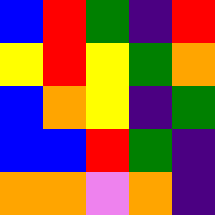[["blue", "red", "green", "indigo", "red"], ["yellow", "red", "yellow", "green", "orange"], ["blue", "orange", "yellow", "indigo", "green"], ["blue", "blue", "red", "green", "indigo"], ["orange", "orange", "violet", "orange", "indigo"]]